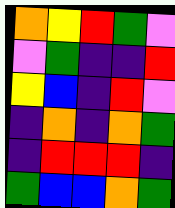[["orange", "yellow", "red", "green", "violet"], ["violet", "green", "indigo", "indigo", "red"], ["yellow", "blue", "indigo", "red", "violet"], ["indigo", "orange", "indigo", "orange", "green"], ["indigo", "red", "red", "red", "indigo"], ["green", "blue", "blue", "orange", "green"]]